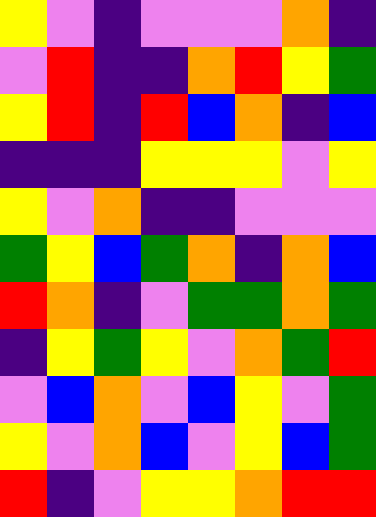[["yellow", "violet", "indigo", "violet", "violet", "violet", "orange", "indigo"], ["violet", "red", "indigo", "indigo", "orange", "red", "yellow", "green"], ["yellow", "red", "indigo", "red", "blue", "orange", "indigo", "blue"], ["indigo", "indigo", "indigo", "yellow", "yellow", "yellow", "violet", "yellow"], ["yellow", "violet", "orange", "indigo", "indigo", "violet", "violet", "violet"], ["green", "yellow", "blue", "green", "orange", "indigo", "orange", "blue"], ["red", "orange", "indigo", "violet", "green", "green", "orange", "green"], ["indigo", "yellow", "green", "yellow", "violet", "orange", "green", "red"], ["violet", "blue", "orange", "violet", "blue", "yellow", "violet", "green"], ["yellow", "violet", "orange", "blue", "violet", "yellow", "blue", "green"], ["red", "indigo", "violet", "yellow", "yellow", "orange", "red", "red"]]